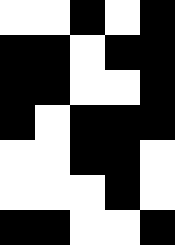[["white", "white", "black", "white", "black"], ["black", "black", "white", "black", "black"], ["black", "black", "white", "white", "black"], ["black", "white", "black", "black", "black"], ["white", "white", "black", "black", "white"], ["white", "white", "white", "black", "white"], ["black", "black", "white", "white", "black"]]